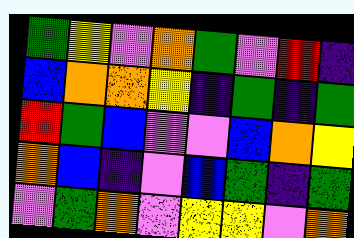[["green", "yellow", "violet", "orange", "green", "violet", "red", "indigo"], ["blue", "orange", "orange", "yellow", "indigo", "green", "indigo", "green"], ["red", "green", "blue", "violet", "violet", "blue", "orange", "yellow"], ["orange", "blue", "indigo", "violet", "blue", "green", "indigo", "green"], ["violet", "green", "orange", "violet", "yellow", "yellow", "violet", "orange"]]